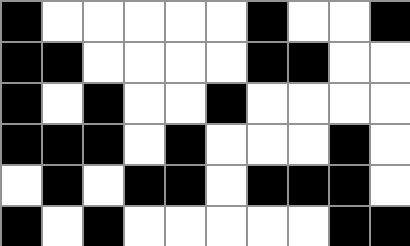[["black", "white", "white", "white", "white", "white", "black", "white", "white", "black"], ["black", "black", "white", "white", "white", "white", "black", "black", "white", "white"], ["black", "white", "black", "white", "white", "black", "white", "white", "white", "white"], ["black", "black", "black", "white", "black", "white", "white", "white", "black", "white"], ["white", "black", "white", "black", "black", "white", "black", "black", "black", "white"], ["black", "white", "black", "white", "white", "white", "white", "white", "black", "black"]]